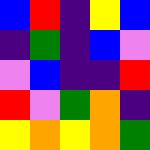[["blue", "red", "indigo", "yellow", "blue"], ["indigo", "green", "indigo", "blue", "violet"], ["violet", "blue", "indigo", "indigo", "red"], ["red", "violet", "green", "orange", "indigo"], ["yellow", "orange", "yellow", "orange", "green"]]